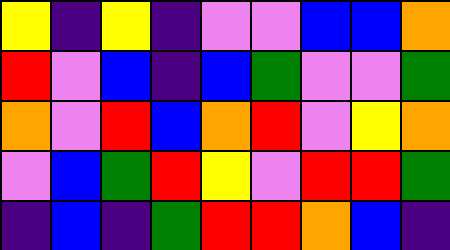[["yellow", "indigo", "yellow", "indigo", "violet", "violet", "blue", "blue", "orange"], ["red", "violet", "blue", "indigo", "blue", "green", "violet", "violet", "green"], ["orange", "violet", "red", "blue", "orange", "red", "violet", "yellow", "orange"], ["violet", "blue", "green", "red", "yellow", "violet", "red", "red", "green"], ["indigo", "blue", "indigo", "green", "red", "red", "orange", "blue", "indigo"]]